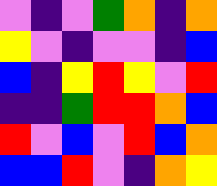[["violet", "indigo", "violet", "green", "orange", "indigo", "orange"], ["yellow", "violet", "indigo", "violet", "violet", "indigo", "blue"], ["blue", "indigo", "yellow", "red", "yellow", "violet", "red"], ["indigo", "indigo", "green", "red", "red", "orange", "blue"], ["red", "violet", "blue", "violet", "red", "blue", "orange"], ["blue", "blue", "red", "violet", "indigo", "orange", "yellow"]]